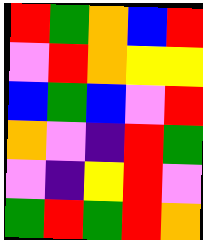[["red", "green", "orange", "blue", "red"], ["violet", "red", "orange", "yellow", "yellow"], ["blue", "green", "blue", "violet", "red"], ["orange", "violet", "indigo", "red", "green"], ["violet", "indigo", "yellow", "red", "violet"], ["green", "red", "green", "red", "orange"]]